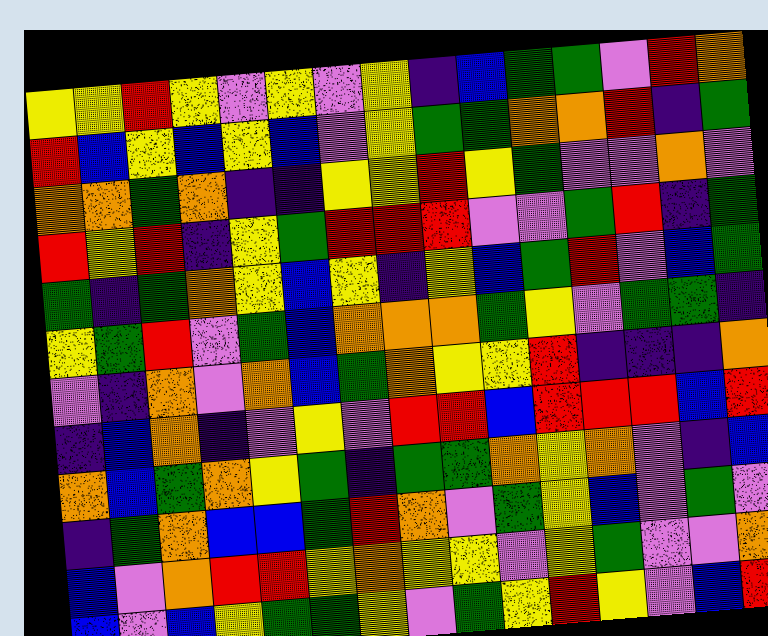[["yellow", "yellow", "red", "yellow", "violet", "yellow", "violet", "yellow", "indigo", "blue", "green", "green", "violet", "red", "orange"], ["red", "blue", "yellow", "blue", "yellow", "blue", "violet", "yellow", "green", "green", "orange", "orange", "red", "indigo", "green"], ["orange", "orange", "green", "orange", "indigo", "indigo", "yellow", "yellow", "red", "yellow", "green", "violet", "violet", "orange", "violet"], ["red", "yellow", "red", "indigo", "yellow", "green", "red", "red", "red", "violet", "violet", "green", "red", "indigo", "green"], ["green", "indigo", "green", "orange", "yellow", "blue", "yellow", "indigo", "yellow", "blue", "green", "red", "violet", "blue", "green"], ["yellow", "green", "red", "violet", "green", "blue", "orange", "orange", "orange", "green", "yellow", "violet", "green", "green", "indigo"], ["violet", "indigo", "orange", "violet", "orange", "blue", "green", "orange", "yellow", "yellow", "red", "indigo", "indigo", "indigo", "orange"], ["indigo", "blue", "orange", "indigo", "violet", "yellow", "violet", "red", "red", "blue", "red", "red", "red", "blue", "red"], ["orange", "blue", "green", "orange", "yellow", "green", "indigo", "green", "green", "orange", "yellow", "orange", "violet", "indigo", "blue"], ["indigo", "green", "orange", "blue", "blue", "green", "red", "orange", "violet", "green", "yellow", "blue", "violet", "green", "violet"], ["blue", "violet", "orange", "red", "red", "yellow", "orange", "yellow", "yellow", "violet", "yellow", "green", "violet", "violet", "orange"], ["blue", "violet", "blue", "yellow", "green", "green", "yellow", "violet", "green", "yellow", "red", "yellow", "violet", "blue", "red"]]